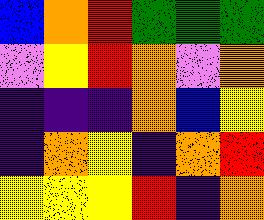[["blue", "orange", "red", "green", "green", "green"], ["violet", "yellow", "red", "orange", "violet", "orange"], ["indigo", "indigo", "indigo", "orange", "blue", "yellow"], ["indigo", "orange", "yellow", "indigo", "orange", "red"], ["yellow", "yellow", "yellow", "red", "indigo", "orange"]]